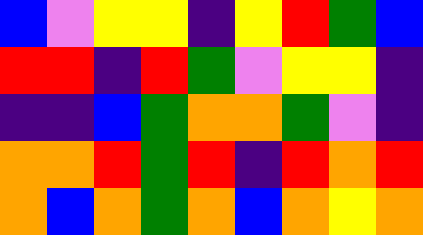[["blue", "violet", "yellow", "yellow", "indigo", "yellow", "red", "green", "blue"], ["red", "red", "indigo", "red", "green", "violet", "yellow", "yellow", "indigo"], ["indigo", "indigo", "blue", "green", "orange", "orange", "green", "violet", "indigo"], ["orange", "orange", "red", "green", "red", "indigo", "red", "orange", "red"], ["orange", "blue", "orange", "green", "orange", "blue", "orange", "yellow", "orange"]]